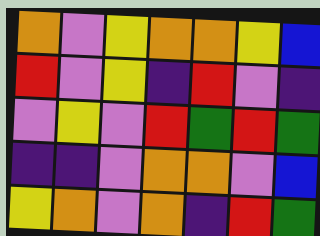[["orange", "violet", "yellow", "orange", "orange", "yellow", "blue"], ["red", "violet", "yellow", "indigo", "red", "violet", "indigo"], ["violet", "yellow", "violet", "red", "green", "red", "green"], ["indigo", "indigo", "violet", "orange", "orange", "violet", "blue"], ["yellow", "orange", "violet", "orange", "indigo", "red", "green"]]